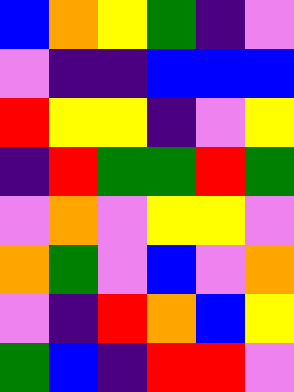[["blue", "orange", "yellow", "green", "indigo", "violet"], ["violet", "indigo", "indigo", "blue", "blue", "blue"], ["red", "yellow", "yellow", "indigo", "violet", "yellow"], ["indigo", "red", "green", "green", "red", "green"], ["violet", "orange", "violet", "yellow", "yellow", "violet"], ["orange", "green", "violet", "blue", "violet", "orange"], ["violet", "indigo", "red", "orange", "blue", "yellow"], ["green", "blue", "indigo", "red", "red", "violet"]]